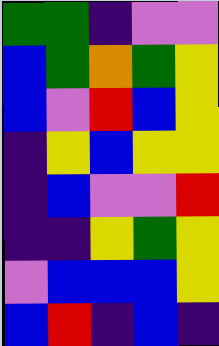[["green", "green", "indigo", "violet", "violet"], ["blue", "green", "orange", "green", "yellow"], ["blue", "violet", "red", "blue", "yellow"], ["indigo", "yellow", "blue", "yellow", "yellow"], ["indigo", "blue", "violet", "violet", "red"], ["indigo", "indigo", "yellow", "green", "yellow"], ["violet", "blue", "blue", "blue", "yellow"], ["blue", "red", "indigo", "blue", "indigo"]]